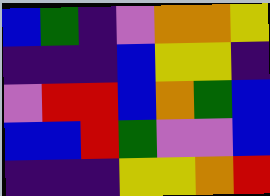[["blue", "green", "indigo", "violet", "orange", "orange", "yellow"], ["indigo", "indigo", "indigo", "blue", "yellow", "yellow", "indigo"], ["violet", "red", "red", "blue", "orange", "green", "blue"], ["blue", "blue", "red", "green", "violet", "violet", "blue"], ["indigo", "indigo", "indigo", "yellow", "yellow", "orange", "red"]]